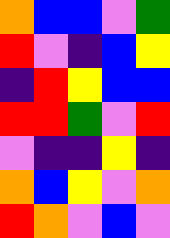[["orange", "blue", "blue", "violet", "green"], ["red", "violet", "indigo", "blue", "yellow"], ["indigo", "red", "yellow", "blue", "blue"], ["red", "red", "green", "violet", "red"], ["violet", "indigo", "indigo", "yellow", "indigo"], ["orange", "blue", "yellow", "violet", "orange"], ["red", "orange", "violet", "blue", "violet"]]